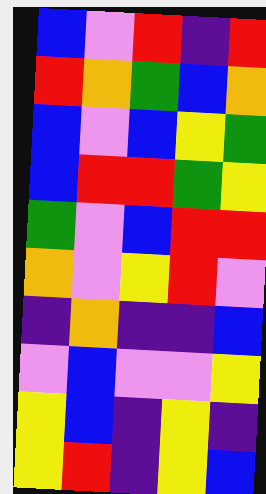[["blue", "violet", "red", "indigo", "red"], ["red", "orange", "green", "blue", "orange"], ["blue", "violet", "blue", "yellow", "green"], ["blue", "red", "red", "green", "yellow"], ["green", "violet", "blue", "red", "red"], ["orange", "violet", "yellow", "red", "violet"], ["indigo", "orange", "indigo", "indigo", "blue"], ["violet", "blue", "violet", "violet", "yellow"], ["yellow", "blue", "indigo", "yellow", "indigo"], ["yellow", "red", "indigo", "yellow", "blue"]]